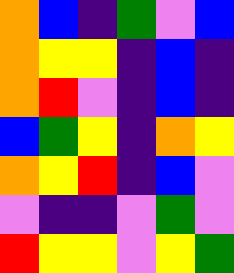[["orange", "blue", "indigo", "green", "violet", "blue"], ["orange", "yellow", "yellow", "indigo", "blue", "indigo"], ["orange", "red", "violet", "indigo", "blue", "indigo"], ["blue", "green", "yellow", "indigo", "orange", "yellow"], ["orange", "yellow", "red", "indigo", "blue", "violet"], ["violet", "indigo", "indigo", "violet", "green", "violet"], ["red", "yellow", "yellow", "violet", "yellow", "green"]]